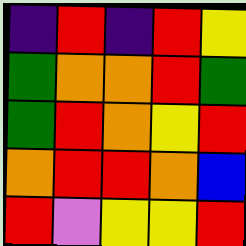[["indigo", "red", "indigo", "red", "yellow"], ["green", "orange", "orange", "red", "green"], ["green", "red", "orange", "yellow", "red"], ["orange", "red", "red", "orange", "blue"], ["red", "violet", "yellow", "yellow", "red"]]